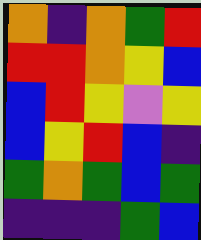[["orange", "indigo", "orange", "green", "red"], ["red", "red", "orange", "yellow", "blue"], ["blue", "red", "yellow", "violet", "yellow"], ["blue", "yellow", "red", "blue", "indigo"], ["green", "orange", "green", "blue", "green"], ["indigo", "indigo", "indigo", "green", "blue"]]